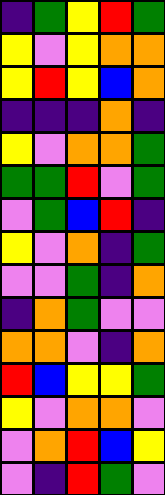[["indigo", "green", "yellow", "red", "green"], ["yellow", "violet", "yellow", "orange", "orange"], ["yellow", "red", "yellow", "blue", "orange"], ["indigo", "indigo", "indigo", "orange", "indigo"], ["yellow", "violet", "orange", "orange", "green"], ["green", "green", "red", "violet", "green"], ["violet", "green", "blue", "red", "indigo"], ["yellow", "violet", "orange", "indigo", "green"], ["violet", "violet", "green", "indigo", "orange"], ["indigo", "orange", "green", "violet", "violet"], ["orange", "orange", "violet", "indigo", "orange"], ["red", "blue", "yellow", "yellow", "green"], ["yellow", "violet", "orange", "orange", "violet"], ["violet", "orange", "red", "blue", "yellow"], ["violet", "indigo", "red", "green", "violet"]]